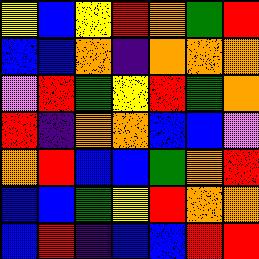[["yellow", "blue", "yellow", "red", "orange", "green", "red"], ["blue", "blue", "orange", "indigo", "orange", "orange", "orange"], ["violet", "red", "green", "yellow", "red", "green", "orange"], ["red", "indigo", "orange", "orange", "blue", "blue", "violet"], ["orange", "red", "blue", "blue", "green", "orange", "red"], ["blue", "blue", "green", "yellow", "red", "orange", "orange"], ["blue", "red", "indigo", "blue", "blue", "red", "red"]]